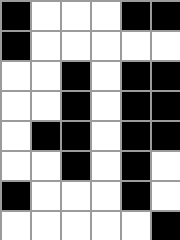[["black", "white", "white", "white", "black", "black"], ["black", "white", "white", "white", "white", "white"], ["white", "white", "black", "white", "black", "black"], ["white", "white", "black", "white", "black", "black"], ["white", "black", "black", "white", "black", "black"], ["white", "white", "black", "white", "black", "white"], ["black", "white", "white", "white", "black", "white"], ["white", "white", "white", "white", "white", "black"]]